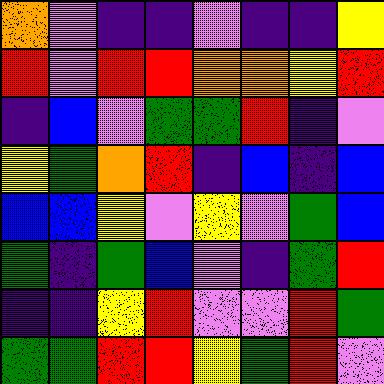[["orange", "violet", "indigo", "indigo", "violet", "indigo", "indigo", "yellow"], ["red", "violet", "red", "red", "orange", "orange", "yellow", "red"], ["indigo", "blue", "violet", "green", "green", "red", "indigo", "violet"], ["yellow", "green", "orange", "red", "indigo", "blue", "indigo", "blue"], ["blue", "blue", "yellow", "violet", "yellow", "violet", "green", "blue"], ["green", "indigo", "green", "blue", "violet", "indigo", "green", "red"], ["indigo", "indigo", "yellow", "red", "violet", "violet", "red", "green"], ["green", "green", "red", "red", "yellow", "green", "red", "violet"]]